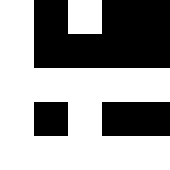[["white", "black", "white", "black", "black"], ["white", "black", "black", "black", "black"], ["white", "white", "white", "white", "white"], ["white", "black", "white", "black", "black"], ["white", "white", "white", "white", "white"]]